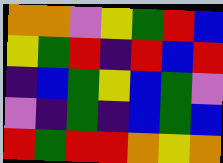[["orange", "orange", "violet", "yellow", "green", "red", "blue"], ["yellow", "green", "red", "indigo", "red", "blue", "red"], ["indigo", "blue", "green", "yellow", "blue", "green", "violet"], ["violet", "indigo", "green", "indigo", "blue", "green", "blue"], ["red", "green", "red", "red", "orange", "yellow", "orange"]]